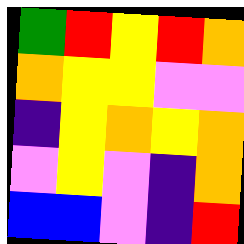[["green", "red", "yellow", "red", "orange"], ["orange", "yellow", "yellow", "violet", "violet"], ["indigo", "yellow", "orange", "yellow", "orange"], ["violet", "yellow", "violet", "indigo", "orange"], ["blue", "blue", "violet", "indigo", "red"]]